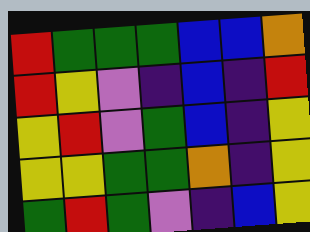[["red", "green", "green", "green", "blue", "blue", "orange"], ["red", "yellow", "violet", "indigo", "blue", "indigo", "red"], ["yellow", "red", "violet", "green", "blue", "indigo", "yellow"], ["yellow", "yellow", "green", "green", "orange", "indigo", "yellow"], ["green", "red", "green", "violet", "indigo", "blue", "yellow"]]